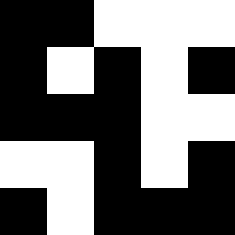[["black", "black", "white", "white", "white"], ["black", "white", "black", "white", "black"], ["black", "black", "black", "white", "white"], ["white", "white", "black", "white", "black"], ["black", "white", "black", "black", "black"]]